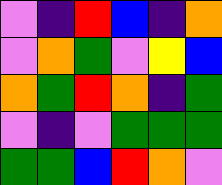[["violet", "indigo", "red", "blue", "indigo", "orange"], ["violet", "orange", "green", "violet", "yellow", "blue"], ["orange", "green", "red", "orange", "indigo", "green"], ["violet", "indigo", "violet", "green", "green", "green"], ["green", "green", "blue", "red", "orange", "violet"]]